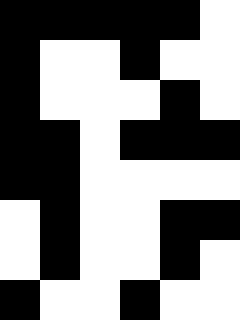[["black", "black", "black", "black", "black", "white"], ["black", "white", "white", "black", "white", "white"], ["black", "white", "white", "white", "black", "white"], ["black", "black", "white", "black", "black", "black"], ["black", "black", "white", "white", "white", "white"], ["white", "black", "white", "white", "black", "black"], ["white", "black", "white", "white", "black", "white"], ["black", "white", "white", "black", "white", "white"]]